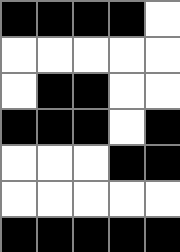[["black", "black", "black", "black", "white"], ["white", "white", "white", "white", "white"], ["white", "black", "black", "white", "white"], ["black", "black", "black", "white", "black"], ["white", "white", "white", "black", "black"], ["white", "white", "white", "white", "white"], ["black", "black", "black", "black", "black"]]